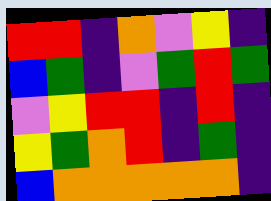[["red", "red", "indigo", "orange", "violet", "yellow", "indigo"], ["blue", "green", "indigo", "violet", "green", "red", "green"], ["violet", "yellow", "red", "red", "indigo", "red", "indigo"], ["yellow", "green", "orange", "red", "indigo", "green", "indigo"], ["blue", "orange", "orange", "orange", "orange", "orange", "indigo"]]